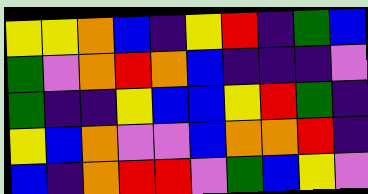[["yellow", "yellow", "orange", "blue", "indigo", "yellow", "red", "indigo", "green", "blue"], ["green", "violet", "orange", "red", "orange", "blue", "indigo", "indigo", "indigo", "violet"], ["green", "indigo", "indigo", "yellow", "blue", "blue", "yellow", "red", "green", "indigo"], ["yellow", "blue", "orange", "violet", "violet", "blue", "orange", "orange", "red", "indigo"], ["blue", "indigo", "orange", "red", "red", "violet", "green", "blue", "yellow", "violet"]]